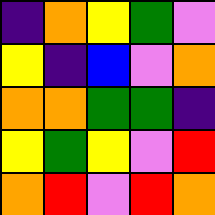[["indigo", "orange", "yellow", "green", "violet"], ["yellow", "indigo", "blue", "violet", "orange"], ["orange", "orange", "green", "green", "indigo"], ["yellow", "green", "yellow", "violet", "red"], ["orange", "red", "violet", "red", "orange"]]